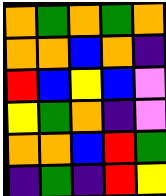[["orange", "green", "orange", "green", "orange"], ["orange", "orange", "blue", "orange", "indigo"], ["red", "blue", "yellow", "blue", "violet"], ["yellow", "green", "orange", "indigo", "violet"], ["orange", "orange", "blue", "red", "green"], ["indigo", "green", "indigo", "red", "yellow"]]